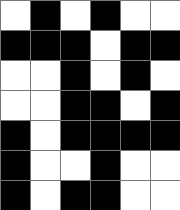[["white", "black", "white", "black", "white", "white"], ["black", "black", "black", "white", "black", "black"], ["white", "white", "black", "white", "black", "white"], ["white", "white", "black", "black", "white", "black"], ["black", "white", "black", "black", "black", "black"], ["black", "white", "white", "black", "white", "white"], ["black", "white", "black", "black", "white", "white"]]